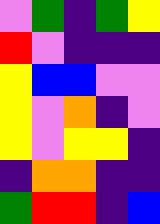[["violet", "green", "indigo", "green", "yellow"], ["red", "violet", "indigo", "indigo", "indigo"], ["yellow", "blue", "blue", "violet", "violet"], ["yellow", "violet", "orange", "indigo", "violet"], ["yellow", "violet", "yellow", "yellow", "indigo"], ["indigo", "orange", "orange", "indigo", "indigo"], ["green", "red", "red", "indigo", "blue"]]